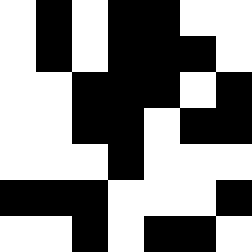[["white", "black", "white", "black", "black", "white", "white"], ["white", "black", "white", "black", "black", "black", "white"], ["white", "white", "black", "black", "black", "white", "black"], ["white", "white", "black", "black", "white", "black", "black"], ["white", "white", "white", "black", "white", "white", "white"], ["black", "black", "black", "white", "white", "white", "black"], ["white", "white", "black", "white", "black", "black", "white"]]